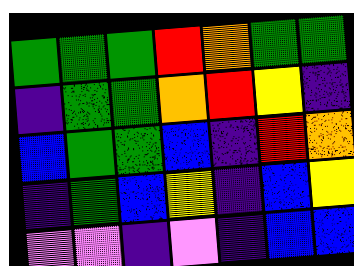[["green", "green", "green", "red", "orange", "green", "green"], ["indigo", "green", "green", "orange", "red", "yellow", "indigo"], ["blue", "green", "green", "blue", "indigo", "red", "orange"], ["indigo", "green", "blue", "yellow", "indigo", "blue", "yellow"], ["violet", "violet", "indigo", "violet", "indigo", "blue", "blue"]]